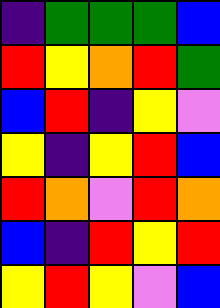[["indigo", "green", "green", "green", "blue"], ["red", "yellow", "orange", "red", "green"], ["blue", "red", "indigo", "yellow", "violet"], ["yellow", "indigo", "yellow", "red", "blue"], ["red", "orange", "violet", "red", "orange"], ["blue", "indigo", "red", "yellow", "red"], ["yellow", "red", "yellow", "violet", "blue"]]